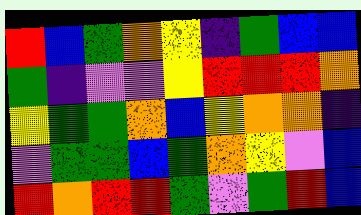[["red", "blue", "green", "orange", "yellow", "indigo", "green", "blue", "blue"], ["green", "indigo", "violet", "violet", "yellow", "red", "red", "red", "orange"], ["yellow", "green", "green", "orange", "blue", "yellow", "orange", "orange", "indigo"], ["violet", "green", "green", "blue", "green", "orange", "yellow", "violet", "blue"], ["red", "orange", "red", "red", "green", "violet", "green", "red", "blue"]]